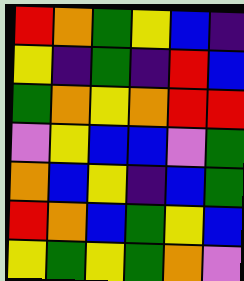[["red", "orange", "green", "yellow", "blue", "indigo"], ["yellow", "indigo", "green", "indigo", "red", "blue"], ["green", "orange", "yellow", "orange", "red", "red"], ["violet", "yellow", "blue", "blue", "violet", "green"], ["orange", "blue", "yellow", "indigo", "blue", "green"], ["red", "orange", "blue", "green", "yellow", "blue"], ["yellow", "green", "yellow", "green", "orange", "violet"]]